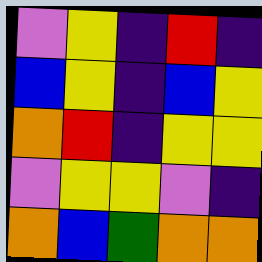[["violet", "yellow", "indigo", "red", "indigo"], ["blue", "yellow", "indigo", "blue", "yellow"], ["orange", "red", "indigo", "yellow", "yellow"], ["violet", "yellow", "yellow", "violet", "indigo"], ["orange", "blue", "green", "orange", "orange"]]